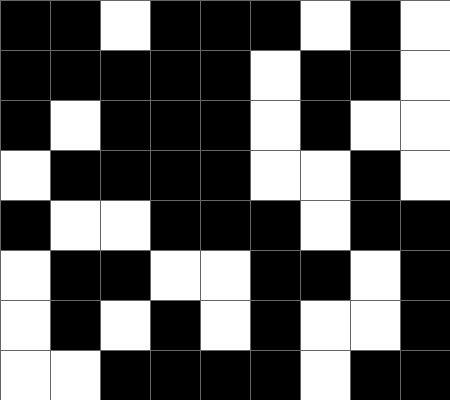[["black", "black", "white", "black", "black", "black", "white", "black", "white"], ["black", "black", "black", "black", "black", "white", "black", "black", "white"], ["black", "white", "black", "black", "black", "white", "black", "white", "white"], ["white", "black", "black", "black", "black", "white", "white", "black", "white"], ["black", "white", "white", "black", "black", "black", "white", "black", "black"], ["white", "black", "black", "white", "white", "black", "black", "white", "black"], ["white", "black", "white", "black", "white", "black", "white", "white", "black"], ["white", "white", "black", "black", "black", "black", "white", "black", "black"]]